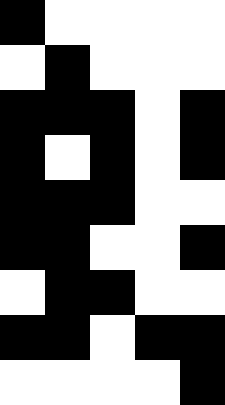[["black", "white", "white", "white", "white"], ["white", "black", "white", "white", "white"], ["black", "black", "black", "white", "black"], ["black", "white", "black", "white", "black"], ["black", "black", "black", "white", "white"], ["black", "black", "white", "white", "black"], ["white", "black", "black", "white", "white"], ["black", "black", "white", "black", "black"], ["white", "white", "white", "white", "black"]]